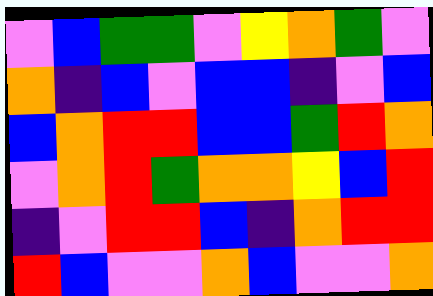[["violet", "blue", "green", "green", "violet", "yellow", "orange", "green", "violet"], ["orange", "indigo", "blue", "violet", "blue", "blue", "indigo", "violet", "blue"], ["blue", "orange", "red", "red", "blue", "blue", "green", "red", "orange"], ["violet", "orange", "red", "green", "orange", "orange", "yellow", "blue", "red"], ["indigo", "violet", "red", "red", "blue", "indigo", "orange", "red", "red"], ["red", "blue", "violet", "violet", "orange", "blue", "violet", "violet", "orange"]]